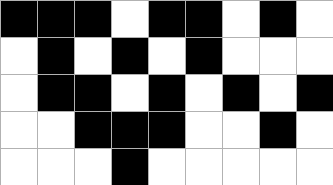[["black", "black", "black", "white", "black", "black", "white", "black", "white"], ["white", "black", "white", "black", "white", "black", "white", "white", "white"], ["white", "black", "black", "white", "black", "white", "black", "white", "black"], ["white", "white", "black", "black", "black", "white", "white", "black", "white"], ["white", "white", "white", "black", "white", "white", "white", "white", "white"]]